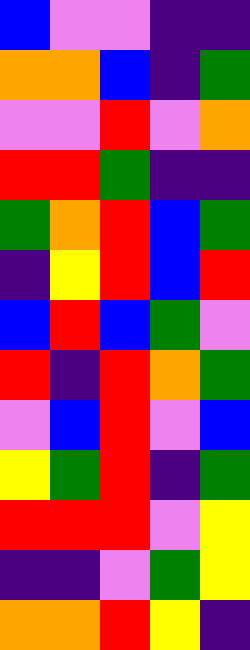[["blue", "violet", "violet", "indigo", "indigo"], ["orange", "orange", "blue", "indigo", "green"], ["violet", "violet", "red", "violet", "orange"], ["red", "red", "green", "indigo", "indigo"], ["green", "orange", "red", "blue", "green"], ["indigo", "yellow", "red", "blue", "red"], ["blue", "red", "blue", "green", "violet"], ["red", "indigo", "red", "orange", "green"], ["violet", "blue", "red", "violet", "blue"], ["yellow", "green", "red", "indigo", "green"], ["red", "red", "red", "violet", "yellow"], ["indigo", "indigo", "violet", "green", "yellow"], ["orange", "orange", "red", "yellow", "indigo"]]